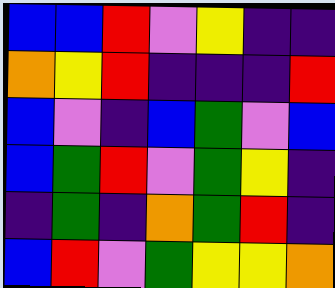[["blue", "blue", "red", "violet", "yellow", "indigo", "indigo"], ["orange", "yellow", "red", "indigo", "indigo", "indigo", "red"], ["blue", "violet", "indigo", "blue", "green", "violet", "blue"], ["blue", "green", "red", "violet", "green", "yellow", "indigo"], ["indigo", "green", "indigo", "orange", "green", "red", "indigo"], ["blue", "red", "violet", "green", "yellow", "yellow", "orange"]]